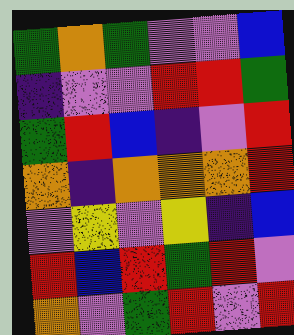[["green", "orange", "green", "violet", "violet", "blue"], ["indigo", "violet", "violet", "red", "red", "green"], ["green", "red", "blue", "indigo", "violet", "red"], ["orange", "indigo", "orange", "orange", "orange", "red"], ["violet", "yellow", "violet", "yellow", "indigo", "blue"], ["red", "blue", "red", "green", "red", "violet"], ["orange", "violet", "green", "red", "violet", "red"]]